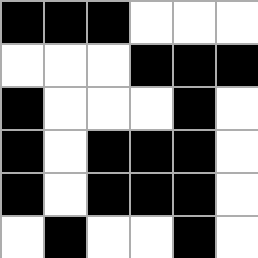[["black", "black", "black", "white", "white", "white"], ["white", "white", "white", "black", "black", "black"], ["black", "white", "white", "white", "black", "white"], ["black", "white", "black", "black", "black", "white"], ["black", "white", "black", "black", "black", "white"], ["white", "black", "white", "white", "black", "white"]]